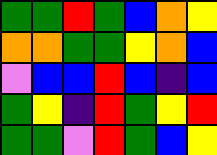[["green", "green", "red", "green", "blue", "orange", "yellow"], ["orange", "orange", "green", "green", "yellow", "orange", "blue"], ["violet", "blue", "blue", "red", "blue", "indigo", "blue"], ["green", "yellow", "indigo", "red", "green", "yellow", "red"], ["green", "green", "violet", "red", "green", "blue", "yellow"]]